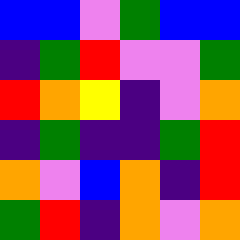[["blue", "blue", "violet", "green", "blue", "blue"], ["indigo", "green", "red", "violet", "violet", "green"], ["red", "orange", "yellow", "indigo", "violet", "orange"], ["indigo", "green", "indigo", "indigo", "green", "red"], ["orange", "violet", "blue", "orange", "indigo", "red"], ["green", "red", "indigo", "orange", "violet", "orange"]]